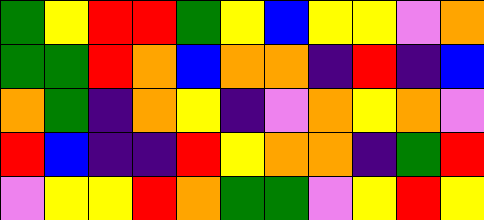[["green", "yellow", "red", "red", "green", "yellow", "blue", "yellow", "yellow", "violet", "orange"], ["green", "green", "red", "orange", "blue", "orange", "orange", "indigo", "red", "indigo", "blue"], ["orange", "green", "indigo", "orange", "yellow", "indigo", "violet", "orange", "yellow", "orange", "violet"], ["red", "blue", "indigo", "indigo", "red", "yellow", "orange", "orange", "indigo", "green", "red"], ["violet", "yellow", "yellow", "red", "orange", "green", "green", "violet", "yellow", "red", "yellow"]]